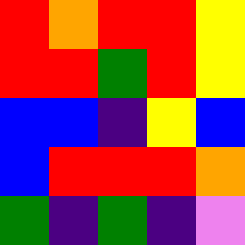[["red", "orange", "red", "red", "yellow"], ["red", "red", "green", "red", "yellow"], ["blue", "blue", "indigo", "yellow", "blue"], ["blue", "red", "red", "red", "orange"], ["green", "indigo", "green", "indigo", "violet"]]